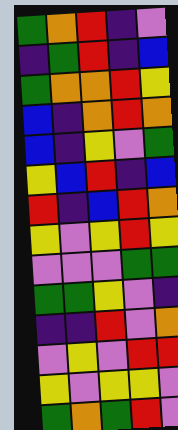[["green", "orange", "red", "indigo", "violet"], ["indigo", "green", "red", "indigo", "blue"], ["green", "orange", "orange", "red", "yellow"], ["blue", "indigo", "orange", "red", "orange"], ["blue", "indigo", "yellow", "violet", "green"], ["yellow", "blue", "red", "indigo", "blue"], ["red", "indigo", "blue", "red", "orange"], ["yellow", "violet", "yellow", "red", "yellow"], ["violet", "violet", "violet", "green", "green"], ["green", "green", "yellow", "violet", "indigo"], ["indigo", "indigo", "red", "violet", "orange"], ["violet", "yellow", "violet", "red", "red"], ["yellow", "violet", "yellow", "yellow", "violet"], ["green", "orange", "green", "red", "violet"]]